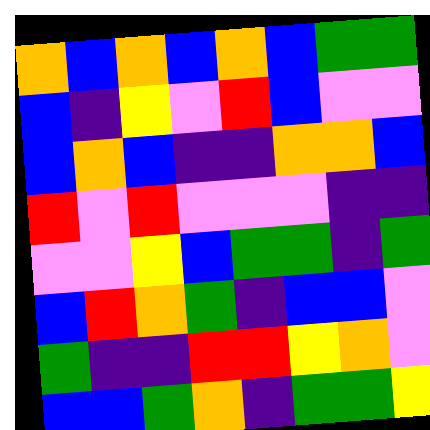[["orange", "blue", "orange", "blue", "orange", "blue", "green", "green"], ["blue", "indigo", "yellow", "violet", "red", "blue", "violet", "violet"], ["blue", "orange", "blue", "indigo", "indigo", "orange", "orange", "blue"], ["red", "violet", "red", "violet", "violet", "violet", "indigo", "indigo"], ["violet", "violet", "yellow", "blue", "green", "green", "indigo", "green"], ["blue", "red", "orange", "green", "indigo", "blue", "blue", "violet"], ["green", "indigo", "indigo", "red", "red", "yellow", "orange", "violet"], ["blue", "blue", "green", "orange", "indigo", "green", "green", "yellow"]]